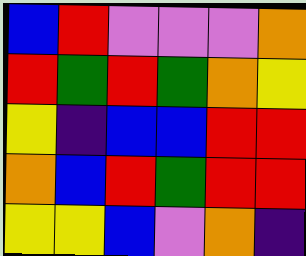[["blue", "red", "violet", "violet", "violet", "orange"], ["red", "green", "red", "green", "orange", "yellow"], ["yellow", "indigo", "blue", "blue", "red", "red"], ["orange", "blue", "red", "green", "red", "red"], ["yellow", "yellow", "blue", "violet", "orange", "indigo"]]